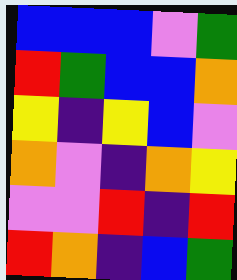[["blue", "blue", "blue", "violet", "green"], ["red", "green", "blue", "blue", "orange"], ["yellow", "indigo", "yellow", "blue", "violet"], ["orange", "violet", "indigo", "orange", "yellow"], ["violet", "violet", "red", "indigo", "red"], ["red", "orange", "indigo", "blue", "green"]]